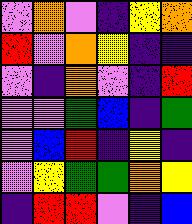[["violet", "orange", "violet", "indigo", "yellow", "orange"], ["red", "violet", "orange", "yellow", "indigo", "indigo"], ["violet", "indigo", "orange", "violet", "indigo", "red"], ["violet", "violet", "green", "blue", "indigo", "green"], ["violet", "blue", "red", "indigo", "yellow", "indigo"], ["violet", "yellow", "green", "green", "orange", "yellow"], ["indigo", "red", "red", "violet", "indigo", "blue"]]